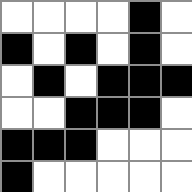[["white", "white", "white", "white", "black", "white"], ["black", "white", "black", "white", "black", "white"], ["white", "black", "white", "black", "black", "black"], ["white", "white", "black", "black", "black", "white"], ["black", "black", "black", "white", "white", "white"], ["black", "white", "white", "white", "white", "white"]]